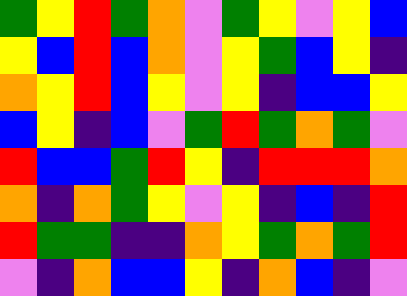[["green", "yellow", "red", "green", "orange", "violet", "green", "yellow", "violet", "yellow", "blue"], ["yellow", "blue", "red", "blue", "orange", "violet", "yellow", "green", "blue", "yellow", "indigo"], ["orange", "yellow", "red", "blue", "yellow", "violet", "yellow", "indigo", "blue", "blue", "yellow"], ["blue", "yellow", "indigo", "blue", "violet", "green", "red", "green", "orange", "green", "violet"], ["red", "blue", "blue", "green", "red", "yellow", "indigo", "red", "red", "red", "orange"], ["orange", "indigo", "orange", "green", "yellow", "violet", "yellow", "indigo", "blue", "indigo", "red"], ["red", "green", "green", "indigo", "indigo", "orange", "yellow", "green", "orange", "green", "red"], ["violet", "indigo", "orange", "blue", "blue", "yellow", "indigo", "orange", "blue", "indigo", "violet"]]